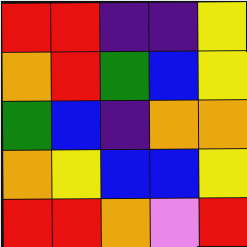[["red", "red", "indigo", "indigo", "yellow"], ["orange", "red", "green", "blue", "yellow"], ["green", "blue", "indigo", "orange", "orange"], ["orange", "yellow", "blue", "blue", "yellow"], ["red", "red", "orange", "violet", "red"]]